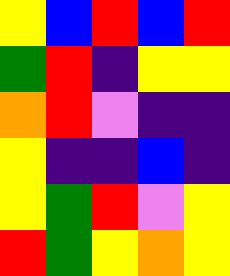[["yellow", "blue", "red", "blue", "red"], ["green", "red", "indigo", "yellow", "yellow"], ["orange", "red", "violet", "indigo", "indigo"], ["yellow", "indigo", "indigo", "blue", "indigo"], ["yellow", "green", "red", "violet", "yellow"], ["red", "green", "yellow", "orange", "yellow"]]